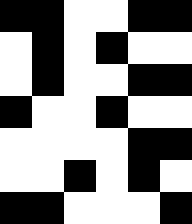[["black", "black", "white", "white", "black", "black"], ["white", "black", "white", "black", "white", "white"], ["white", "black", "white", "white", "black", "black"], ["black", "white", "white", "black", "white", "white"], ["white", "white", "white", "white", "black", "black"], ["white", "white", "black", "white", "black", "white"], ["black", "black", "white", "white", "white", "black"]]